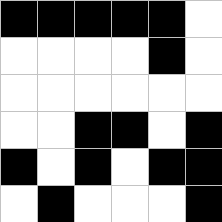[["black", "black", "black", "black", "black", "white"], ["white", "white", "white", "white", "black", "white"], ["white", "white", "white", "white", "white", "white"], ["white", "white", "black", "black", "white", "black"], ["black", "white", "black", "white", "black", "black"], ["white", "black", "white", "white", "white", "black"]]